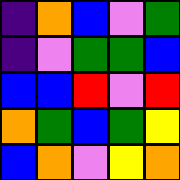[["indigo", "orange", "blue", "violet", "green"], ["indigo", "violet", "green", "green", "blue"], ["blue", "blue", "red", "violet", "red"], ["orange", "green", "blue", "green", "yellow"], ["blue", "orange", "violet", "yellow", "orange"]]